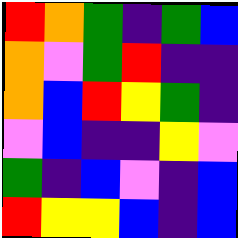[["red", "orange", "green", "indigo", "green", "blue"], ["orange", "violet", "green", "red", "indigo", "indigo"], ["orange", "blue", "red", "yellow", "green", "indigo"], ["violet", "blue", "indigo", "indigo", "yellow", "violet"], ["green", "indigo", "blue", "violet", "indigo", "blue"], ["red", "yellow", "yellow", "blue", "indigo", "blue"]]